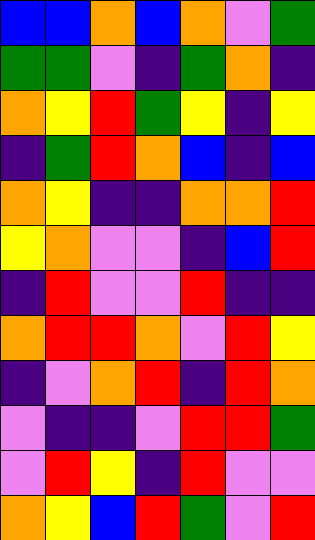[["blue", "blue", "orange", "blue", "orange", "violet", "green"], ["green", "green", "violet", "indigo", "green", "orange", "indigo"], ["orange", "yellow", "red", "green", "yellow", "indigo", "yellow"], ["indigo", "green", "red", "orange", "blue", "indigo", "blue"], ["orange", "yellow", "indigo", "indigo", "orange", "orange", "red"], ["yellow", "orange", "violet", "violet", "indigo", "blue", "red"], ["indigo", "red", "violet", "violet", "red", "indigo", "indigo"], ["orange", "red", "red", "orange", "violet", "red", "yellow"], ["indigo", "violet", "orange", "red", "indigo", "red", "orange"], ["violet", "indigo", "indigo", "violet", "red", "red", "green"], ["violet", "red", "yellow", "indigo", "red", "violet", "violet"], ["orange", "yellow", "blue", "red", "green", "violet", "red"]]